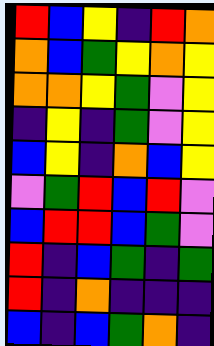[["red", "blue", "yellow", "indigo", "red", "orange"], ["orange", "blue", "green", "yellow", "orange", "yellow"], ["orange", "orange", "yellow", "green", "violet", "yellow"], ["indigo", "yellow", "indigo", "green", "violet", "yellow"], ["blue", "yellow", "indigo", "orange", "blue", "yellow"], ["violet", "green", "red", "blue", "red", "violet"], ["blue", "red", "red", "blue", "green", "violet"], ["red", "indigo", "blue", "green", "indigo", "green"], ["red", "indigo", "orange", "indigo", "indigo", "indigo"], ["blue", "indigo", "blue", "green", "orange", "indigo"]]